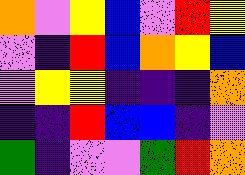[["orange", "violet", "yellow", "blue", "violet", "red", "yellow"], ["violet", "indigo", "red", "blue", "orange", "yellow", "blue"], ["violet", "yellow", "yellow", "indigo", "indigo", "indigo", "orange"], ["indigo", "indigo", "red", "blue", "blue", "indigo", "violet"], ["green", "indigo", "violet", "violet", "green", "red", "orange"]]